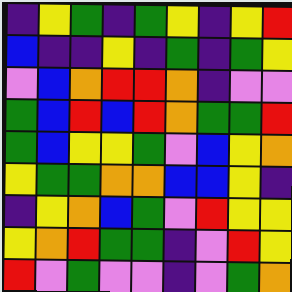[["indigo", "yellow", "green", "indigo", "green", "yellow", "indigo", "yellow", "red"], ["blue", "indigo", "indigo", "yellow", "indigo", "green", "indigo", "green", "yellow"], ["violet", "blue", "orange", "red", "red", "orange", "indigo", "violet", "violet"], ["green", "blue", "red", "blue", "red", "orange", "green", "green", "red"], ["green", "blue", "yellow", "yellow", "green", "violet", "blue", "yellow", "orange"], ["yellow", "green", "green", "orange", "orange", "blue", "blue", "yellow", "indigo"], ["indigo", "yellow", "orange", "blue", "green", "violet", "red", "yellow", "yellow"], ["yellow", "orange", "red", "green", "green", "indigo", "violet", "red", "yellow"], ["red", "violet", "green", "violet", "violet", "indigo", "violet", "green", "orange"]]